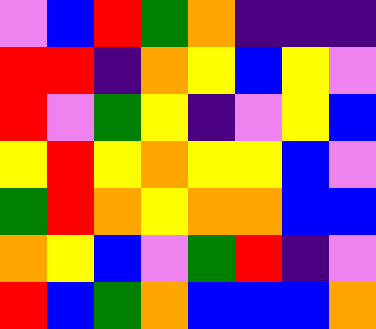[["violet", "blue", "red", "green", "orange", "indigo", "indigo", "indigo"], ["red", "red", "indigo", "orange", "yellow", "blue", "yellow", "violet"], ["red", "violet", "green", "yellow", "indigo", "violet", "yellow", "blue"], ["yellow", "red", "yellow", "orange", "yellow", "yellow", "blue", "violet"], ["green", "red", "orange", "yellow", "orange", "orange", "blue", "blue"], ["orange", "yellow", "blue", "violet", "green", "red", "indigo", "violet"], ["red", "blue", "green", "orange", "blue", "blue", "blue", "orange"]]